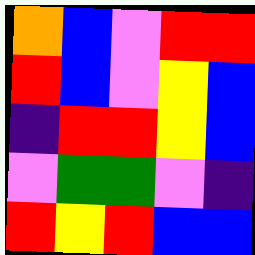[["orange", "blue", "violet", "red", "red"], ["red", "blue", "violet", "yellow", "blue"], ["indigo", "red", "red", "yellow", "blue"], ["violet", "green", "green", "violet", "indigo"], ["red", "yellow", "red", "blue", "blue"]]